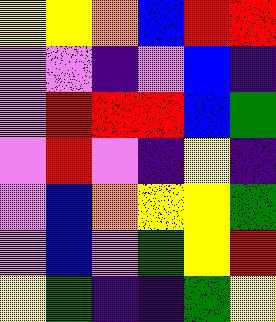[["yellow", "yellow", "orange", "blue", "red", "red"], ["violet", "violet", "indigo", "violet", "blue", "indigo"], ["violet", "red", "red", "red", "blue", "green"], ["violet", "red", "violet", "indigo", "yellow", "indigo"], ["violet", "blue", "orange", "yellow", "yellow", "green"], ["violet", "blue", "violet", "green", "yellow", "red"], ["yellow", "green", "indigo", "indigo", "green", "yellow"]]